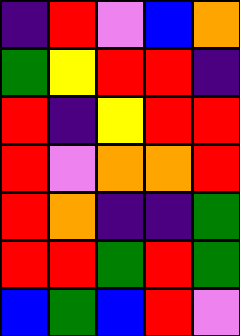[["indigo", "red", "violet", "blue", "orange"], ["green", "yellow", "red", "red", "indigo"], ["red", "indigo", "yellow", "red", "red"], ["red", "violet", "orange", "orange", "red"], ["red", "orange", "indigo", "indigo", "green"], ["red", "red", "green", "red", "green"], ["blue", "green", "blue", "red", "violet"]]